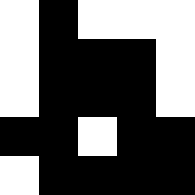[["white", "black", "white", "white", "white"], ["white", "black", "black", "black", "white"], ["white", "black", "black", "black", "white"], ["black", "black", "white", "black", "black"], ["white", "black", "black", "black", "black"]]